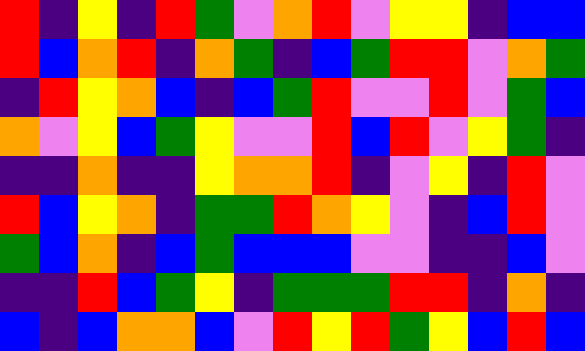[["red", "indigo", "yellow", "indigo", "red", "green", "violet", "orange", "red", "violet", "yellow", "yellow", "indigo", "blue", "blue"], ["red", "blue", "orange", "red", "indigo", "orange", "green", "indigo", "blue", "green", "red", "red", "violet", "orange", "green"], ["indigo", "red", "yellow", "orange", "blue", "indigo", "blue", "green", "red", "violet", "violet", "red", "violet", "green", "blue"], ["orange", "violet", "yellow", "blue", "green", "yellow", "violet", "violet", "red", "blue", "red", "violet", "yellow", "green", "indigo"], ["indigo", "indigo", "orange", "indigo", "indigo", "yellow", "orange", "orange", "red", "indigo", "violet", "yellow", "indigo", "red", "violet"], ["red", "blue", "yellow", "orange", "indigo", "green", "green", "red", "orange", "yellow", "violet", "indigo", "blue", "red", "violet"], ["green", "blue", "orange", "indigo", "blue", "green", "blue", "blue", "blue", "violet", "violet", "indigo", "indigo", "blue", "violet"], ["indigo", "indigo", "red", "blue", "green", "yellow", "indigo", "green", "green", "green", "red", "red", "indigo", "orange", "indigo"], ["blue", "indigo", "blue", "orange", "orange", "blue", "violet", "red", "yellow", "red", "green", "yellow", "blue", "red", "blue"]]